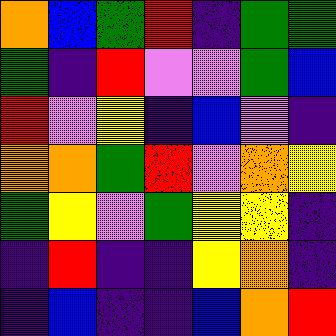[["orange", "blue", "green", "red", "indigo", "green", "green"], ["green", "indigo", "red", "violet", "violet", "green", "blue"], ["red", "violet", "yellow", "indigo", "blue", "violet", "indigo"], ["orange", "orange", "green", "red", "violet", "orange", "yellow"], ["green", "yellow", "violet", "green", "yellow", "yellow", "indigo"], ["indigo", "red", "indigo", "indigo", "yellow", "orange", "indigo"], ["indigo", "blue", "indigo", "indigo", "blue", "orange", "red"]]